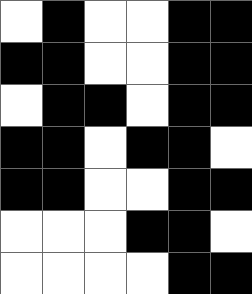[["white", "black", "white", "white", "black", "black"], ["black", "black", "white", "white", "black", "black"], ["white", "black", "black", "white", "black", "black"], ["black", "black", "white", "black", "black", "white"], ["black", "black", "white", "white", "black", "black"], ["white", "white", "white", "black", "black", "white"], ["white", "white", "white", "white", "black", "black"]]